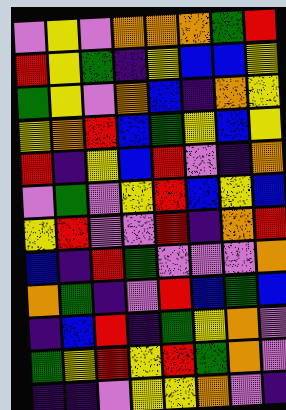[["violet", "yellow", "violet", "orange", "orange", "orange", "green", "red"], ["red", "yellow", "green", "indigo", "yellow", "blue", "blue", "yellow"], ["green", "yellow", "violet", "orange", "blue", "indigo", "orange", "yellow"], ["yellow", "orange", "red", "blue", "green", "yellow", "blue", "yellow"], ["red", "indigo", "yellow", "blue", "red", "violet", "indigo", "orange"], ["violet", "green", "violet", "yellow", "red", "blue", "yellow", "blue"], ["yellow", "red", "violet", "violet", "red", "indigo", "orange", "red"], ["blue", "indigo", "red", "green", "violet", "violet", "violet", "orange"], ["orange", "green", "indigo", "violet", "red", "blue", "green", "blue"], ["indigo", "blue", "red", "indigo", "green", "yellow", "orange", "violet"], ["green", "yellow", "red", "yellow", "red", "green", "orange", "violet"], ["indigo", "indigo", "violet", "yellow", "yellow", "orange", "violet", "indigo"]]